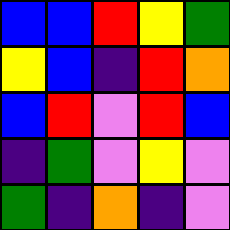[["blue", "blue", "red", "yellow", "green"], ["yellow", "blue", "indigo", "red", "orange"], ["blue", "red", "violet", "red", "blue"], ["indigo", "green", "violet", "yellow", "violet"], ["green", "indigo", "orange", "indigo", "violet"]]